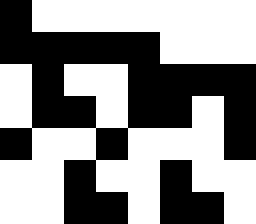[["black", "white", "white", "white", "white", "white", "white", "white"], ["black", "black", "black", "black", "black", "white", "white", "white"], ["white", "black", "white", "white", "black", "black", "black", "black"], ["white", "black", "black", "white", "black", "black", "white", "black"], ["black", "white", "white", "black", "white", "white", "white", "black"], ["white", "white", "black", "white", "white", "black", "white", "white"], ["white", "white", "black", "black", "white", "black", "black", "white"]]